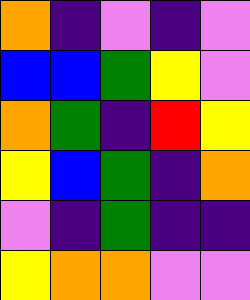[["orange", "indigo", "violet", "indigo", "violet"], ["blue", "blue", "green", "yellow", "violet"], ["orange", "green", "indigo", "red", "yellow"], ["yellow", "blue", "green", "indigo", "orange"], ["violet", "indigo", "green", "indigo", "indigo"], ["yellow", "orange", "orange", "violet", "violet"]]